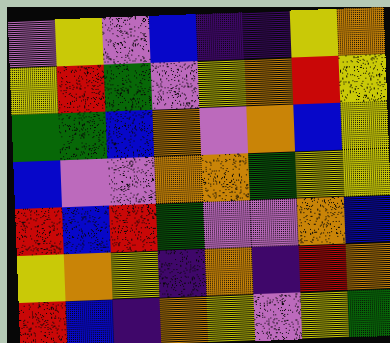[["violet", "yellow", "violet", "blue", "indigo", "indigo", "yellow", "orange"], ["yellow", "red", "green", "violet", "yellow", "orange", "red", "yellow"], ["green", "green", "blue", "orange", "violet", "orange", "blue", "yellow"], ["blue", "violet", "violet", "orange", "orange", "green", "yellow", "yellow"], ["red", "blue", "red", "green", "violet", "violet", "orange", "blue"], ["yellow", "orange", "yellow", "indigo", "orange", "indigo", "red", "orange"], ["red", "blue", "indigo", "orange", "yellow", "violet", "yellow", "green"]]